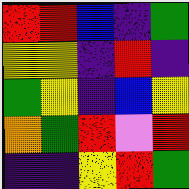[["red", "red", "blue", "indigo", "green"], ["yellow", "yellow", "indigo", "red", "indigo"], ["green", "yellow", "indigo", "blue", "yellow"], ["orange", "green", "red", "violet", "red"], ["indigo", "indigo", "yellow", "red", "green"]]